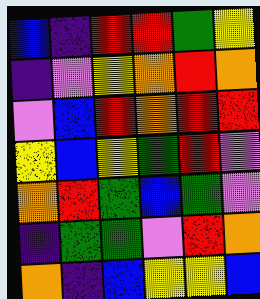[["blue", "indigo", "red", "red", "green", "yellow"], ["indigo", "violet", "yellow", "orange", "red", "orange"], ["violet", "blue", "red", "orange", "red", "red"], ["yellow", "blue", "yellow", "green", "red", "violet"], ["orange", "red", "green", "blue", "green", "violet"], ["indigo", "green", "green", "violet", "red", "orange"], ["orange", "indigo", "blue", "yellow", "yellow", "blue"]]